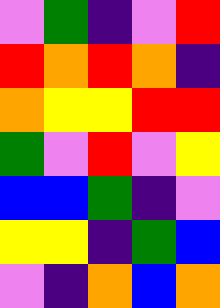[["violet", "green", "indigo", "violet", "red"], ["red", "orange", "red", "orange", "indigo"], ["orange", "yellow", "yellow", "red", "red"], ["green", "violet", "red", "violet", "yellow"], ["blue", "blue", "green", "indigo", "violet"], ["yellow", "yellow", "indigo", "green", "blue"], ["violet", "indigo", "orange", "blue", "orange"]]